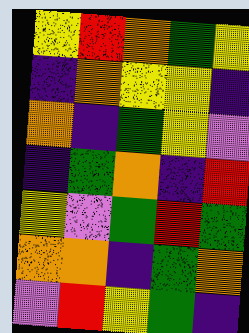[["yellow", "red", "orange", "green", "yellow"], ["indigo", "orange", "yellow", "yellow", "indigo"], ["orange", "indigo", "green", "yellow", "violet"], ["indigo", "green", "orange", "indigo", "red"], ["yellow", "violet", "green", "red", "green"], ["orange", "orange", "indigo", "green", "orange"], ["violet", "red", "yellow", "green", "indigo"]]